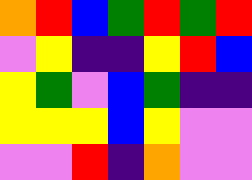[["orange", "red", "blue", "green", "red", "green", "red"], ["violet", "yellow", "indigo", "indigo", "yellow", "red", "blue"], ["yellow", "green", "violet", "blue", "green", "indigo", "indigo"], ["yellow", "yellow", "yellow", "blue", "yellow", "violet", "violet"], ["violet", "violet", "red", "indigo", "orange", "violet", "violet"]]